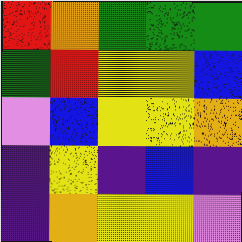[["red", "orange", "green", "green", "green"], ["green", "red", "yellow", "yellow", "blue"], ["violet", "blue", "yellow", "yellow", "orange"], ["indigo", "yellow", "indigo", "blue", "indigo"], ["indigo", "orange", "yellow", "yellow", "violet"]]